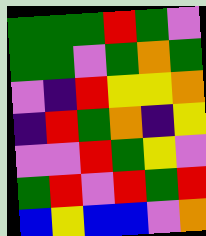[["green", "green", "green", "red", "green", "violet"], ["green", "green", "violet", "green", "orange", "green"], ["violet", "indigo", "red", "yellow", "yellow", "orange"], ["indigo", "red", "green", "orange", "indigo", "yellow"], ["violet", "violet", "red", "green", "yellow", "violet"], ["green", "red", "violet", "red", "green", "red"], ["blue", "yellow", "blue", "blue", "violet", "orange"]]